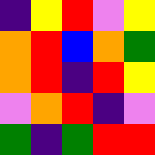[["indigo", "yellow", "red", "violet", "yellow"], ["orange", "red", "blue", "orange", "green"], ["orange", "red", "indigo", "red", "yellow"], ["violet", "orange", "red", "indigo", "violet"], ["green", "indigo", "green", "red", "red"]]